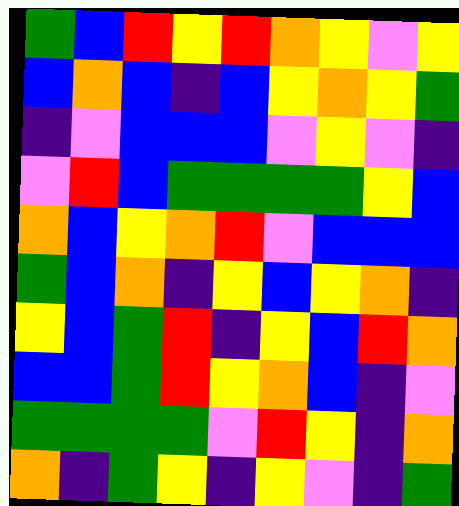[["green", "blue", "red", "yellow", "red", "orange", "yellow", "violet", "yellow"], ["blue", "orange", "blue", "indigo", "blue", "yellow", "orange", "yellow", "green"], ["indigo", "violet", "blue", "blue", "blue", "violet", "yellow", "violet", "indigo"], ["violet", "red", "blue", "green", "green", "green", "green", "yellow", "blue"], ["orange", "blue", "yellow", "orange", "red", "violet", "blue", "blue", "blue"], ["green", "blue", "orange", "indigo", "yellow", "blue", "yellow", "orange", "indigo"], ["yellow", "blue", "green", "red", "indigo", "yellow", "blue", "red", "orange"], ["blue", "blue", "green", "red", "yellow", "orange", "blue", "indigo", "violet"], ["green", "green", "green", "green", "violet", "red", "yellow", "indigo", "orange"], ["orange", "indigo", "green", "yellow", "indigo", "yellow", "violet", "indigo", "green"]]